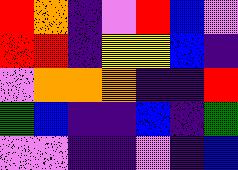[["red", "orange", "indigo", "violet", "red", "blue", "violet"], ["red", "red", "indigo", "yellow", "yellow", "blue", "indigo"], ["violet", "orange", "orange", "orange", "indigo", "indigo", "red"], ["green", "blue", "indigo", "indigo", "blue", "indigo", "green"], ["violet", "violet", "indigo", "indigo", "violet", "indigo", "blue"]]